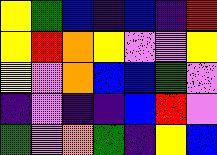[["yellow", "green", "blue", "indigo", "blue", "indigo", "red"], ["yellow", "red", "orange", "yellow", "violet", "violet", "yellow"], ["yellow", "violet", "orange", "blue", "blue", "green", "violet"], ["indigo", "violet", "indigo", "indigo", "blue", "red", "violet"], ["green", "violet", "orange", "green", "indigo", "yellow", "blue"]]